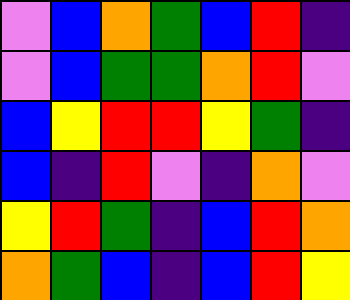[["violet", "blue", "orange", "green", "blue", "red", "indigo"], ["violet", "blue", "green", "green", "orange", "red", "violet"], ["blue", "yellow", "red", "red", "yellow", "green", "indigo"], ["blue", "indigo", "red", "violet", "indigo", "orange", "violet"], ["yellow", "red", "green", "indigo", "blue", "red", "orange"], ["orange", "green", "blue", "indigo", "blue", "red", "yellow"]]